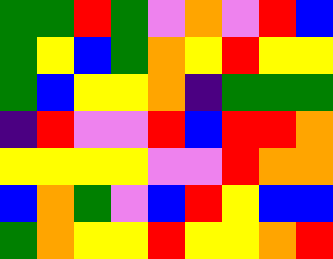[["green", "green", "red", "green", "violet", "orange", "violet", "red", "blue"], ["green", "yellow", "blue", "green", "orange", "yellow", "red", "yellow", "yellow"], ["green", "blue", "yellow", "yellow", "orange", "indigo", "green", "green", "green"], ["indigo", "red", "violet", "violet", "red", "blue", "red", "red", "orange"], ["yellow", "yellow", "yellow", "yellow", "violet", "violet", "red", "orange", "orange"], ["blue", "orange", "green", "violet", "blue", "red", "yellow", "blue", "blue"], ["green", "orange", "yellow", "yellow", "red", "yellow", "yellow", "orange", "red"]]